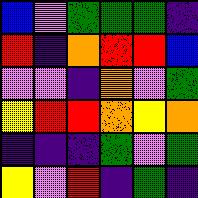[["blue", "violet", "green", "green", "green", "indigo"], ["red", "indigo", "orange", "red", "red", "blue"], ["violet", "violet", "indigo", "orange", "violet", "green"], ["yellow", "red", "red", "orange", "yellow", "orange"], ["indigo", "indigo", "indigo", "green", "violet", "green"], ["yellow", "violet", "red", "indigo", "green", "indigo"]]